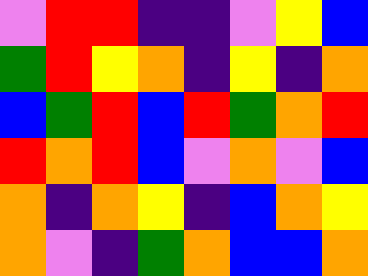[["violet", "red", "red", "indigo", "indigo", "violet", "yellow", "blue"], ["green", "red", "yellow", "orange", "indigo", "yellow", "indigo", "orange"], ["blue", "green", "red", "blue", "red", "green", "orange", "red"], ["red", "orange", "red", "blue", "violet", "orange", "violet", "blue"], ["orange", "indigo", "orange", "yellow", "indigo", "blue", "orange", "yellow"], ["orange", "violet", "indigo", "green", "orange", "blue", "blue", "orange"]]